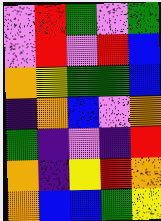[["violet", "red", "green", "violet", "green"], ["violet", "red", "violet", "red", "blue"], ["orange", "yellow", "green", "green", "blue"], ["indigo", "orange", "blue", "violet", "orange"], ["green", "indigo", "violet", "indigo", "red"], ["orange", "indigo", "yellow", "red", "orange"], ["orange", "blue", "blue", "green", "yellow"]]